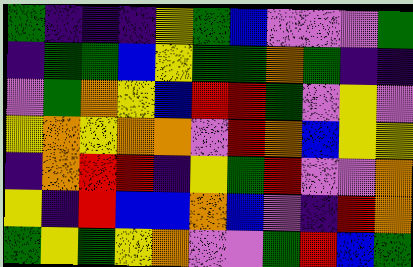[["green", "indigo", "indigo", "indigo", "yellow", "green", "blue", "violet", "violet", "violet", "green"], ["indigo", "green", "green", "blue", "yellow", "green", "green", "orange", "green", "indigo", "indigo"], ["violet", "green", "orange", "yellow", "blue", "red", "red", "green", "violet", "yellow", "violet"], ["yellow", "orange", "yellow", "orange", "orange", "violet", "red", "orange", "blue", "yellow", "yellow"], ["indigo", "orange", "red", "red", "indigo", "yellow", "green", "red", "violet", "violet", "orange"], ["yellow", "indigo", "red", "blue", "blue", "orange", "blue", "violet", "indigo", "red", "orange"], ["green", "yellow", "green", "yellow", "orange", "violet", "violet", "green", "red", "blue", "green"]]